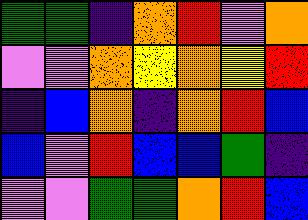[["green", "green", "indigo", "orange", "red", "violet", "orange"], ["violet", "violet", "orange", "yellow", "orange", "yellow", "red"], ["indigo", "blue", "orange", "indigo", "orange", "red", "blue"], ["blue", "violet", "red", "blue", "blue", "green", "indigo"], ["violet", "violet", "green", "green", "orange", "red", "blue"]]